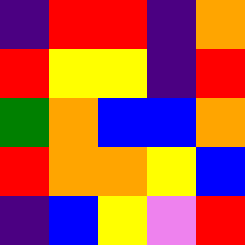[["indigo", "red", "red", "indigo", "orange"], ["red", "yellow", "yellow", "indigo", "red"], ["green", "orange", "blue", "blue", "orange"], ["red", "orange", "orange", "yellow", "blue"], ["indigo", "blue", "yellow", "violet", "red"]]